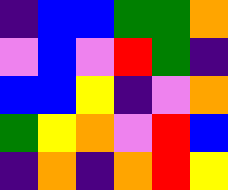[["indigo", "blue", "blue", "green", "green", "orange"], ["violet", "blue", "violet", "red", "green", "indigo"], ["blue", "blue", "yellow", "indigo", "violet", "orange"], ["green", "yellow", "orange", "violet", "red", "blue"], ["indigo", "orange", "indigo", "orange", "red", "yellow"]]